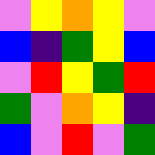[["violet", "yellow", "orange", "yellow", "violet"], ["blue", "indigo", "green", "yellow", "blue"], ["violet", "red", "yellow", "green", "red"], ["green", "violet", "orange", "yellow", "indigo"], ["blue", "violet", "red", "violet", "green"]]